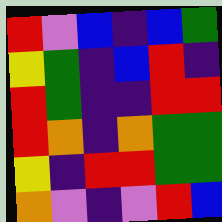[["red", "violet", "blue", "indigo", "blue", "green"], ["yellow", "green", "indigo", "blue", "red", "indigo"], ["red", "green", "indigo", "indigo", "red", "red"], ["red", "orange", "indigo", "orange", "green", "green"], ["yellow", "indigo", "red", "red", "green", "green"], ["orange", "violet", "indigo", "violet", "red", "blue"]]